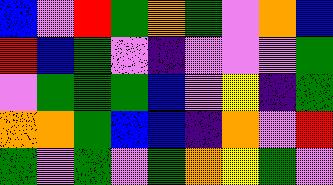[["blue", "violet", "red", "green", "orange", "green", "violet", "orange", "blue"], ["red", "blue", "green", "violet", "indigo", "violet", "violet", "violet", "green"], ["violet", "green", "green", "green", "blue", "violet", "yellow", "indigo", "green"], ["orange", "orange", "green", "blue", "blue", "indigo", "orange", "violet", "red"], ["green", "violet", "green", "violet", "green", "orange", "yellow", "green", "violet"]]